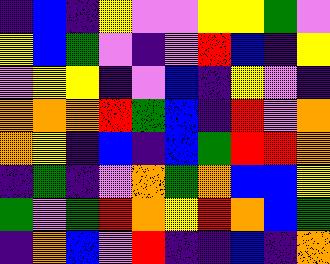[["indigo", "blue", "indigo", "yellow", "violet", "violet", "yellow", "yellow", "green", "violet"], ["yellow", "blue", "green", "violet", "indigo", "violet", "red", "blue", "indigo", "yellow"], ["violet", "yellow", "yellow", "indigo", "violet", "blue", "indigo", "yellow", "violet", "indigo"], ["orange", "orange", "orange", "red", "green", "blue", "indigo", "red", "violet", "orange"], ["orange", "yellow", "indigo", "blue", "indigo", "blue", "green", "red", "red", "orange"], ["indigo", "green", "indigo", "violet", "orange", "green", "orange", "blue", "blue", "yellow"], ["green", "violet", "green", "red", "orange", "yellow", "red", "orange", "blue", "green"], ["indigo", "orange", "blue", "violet", "red", "indigo", "indigo", "blue", "indigo", "orange"]]